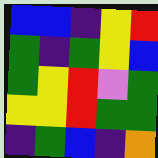[["blue", "blue", "indigo", "yellow", "red"], ["green", "indigo", "green", "yellow", "blue"], ["green", "yellow", "red", "violet", "green"], ["yellow", "yellow", "red", "green", "green"], ["indigo", "green", "blue", "indigo", "orange"]]